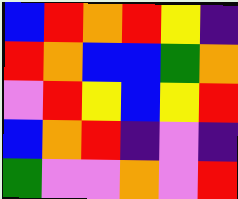[["blue", "red", "orange", "red", "yellow", "indigo"], ["red", "orange", "blue", "blue", "green", "orange"], ["violet", "red", "yellow", "blue", "yellow", "red"], ["blue", "orange", "red", "indigo", "violet", "indigo"], ["green", "violet", "violet", "orange", "violet", "red"]]